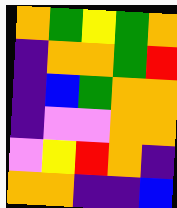[["orange", "green", "yellow", "green", "orange"], ["indigo", "orange", "orange", "green", "red"], ["indigo", "blue", "green", "orange", "orange"], ["indigo", "violet", "violet", "orange", "orange"], ["violet", "yellow", "red", "orange", "indigo"], ["orange", "orange", "indigo", "indigo", "blue"]]